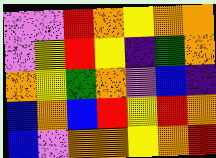[["violet", "violet", "red", "orange", "yellow", "orange", "orange"], ["violet", "yellow", "red", "yellow", "indigo", "green", "orange"], ["orange", "yellow", "green", "orange", "violet", "blue", "indigo"], ["blue", "orange", "blue", "red", "yellow", "red", "orange"], ["blue", "violet", "orange", "orange", "yellow", "orange", "red"]]